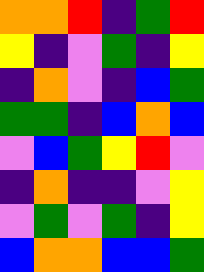[["orange", "orange", "red", "indigo", "green", "red"], ["yellow", "indigo", "violet", "green", "indigo", "yellow"], ["indigo", "orange", "violet", "indigo", "blue", "green"], ["green", "green", "indigo", "blue", "orange", "blue"], ["violet", "blue", "green", "yellow", "red", "violet"], ["indigo", "orange", "indigo", "indigo", "violet", "yellow"], ["violet", "green", "violet", "green", "indigo", "yellow"], ["blue", "orange", "orange", "blue", "blue", "green"]]